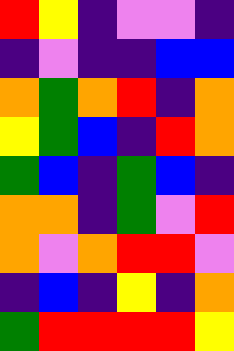[["red", "yellow", "indigo", "violet", "violet", "indigo"], ["indigo", "violet", "indigo", "indigo", "blue", "blue"], ["orange", "green", "orange", "red", "indigo", "orange"], ["yellow", "green", "blue", "indigo", "red", "orange"], ["green", "blue", "indigo", "green", "blue", "indigo"], ["orange", "orange", "indigo", "green", "violet", "red"], ["orange", "violet", "orange", "red", "red", "violet"], ["indigo", "blue", "indigo", "yellow", "indigo", "orange"], ["green", "red", "red", "red", "red", "yellow"]]